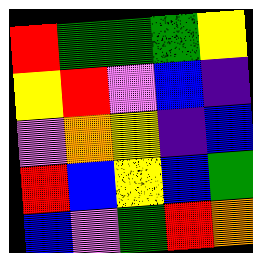[["red", "green", "green", "green", "yellow"], ["yellow", "red", "violet", "blue", "indigo"], ["violet", "orange", "yellow", "indigo", "blue"], ["red", "blue", "yellow", "blue", "green"], ["blue", "violet", "green", "red", "orange"]]